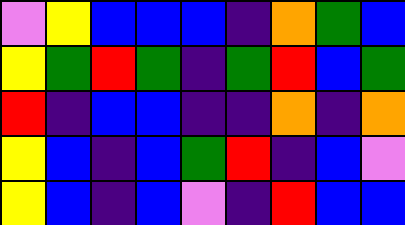[["violet", "yellow", "blue", "blue", "blue", "indigo", "orange", "green", "blue"], ["yellow", "green", "red", "green", "indigo", "green", "red", "blue", "green"], ["red", "indigo", "blue", "blue", "indigo", "indigo", "orange", "indigo", "orange"], ["yellow", "blue", "indigo", "blue", "green", "red", "indigo", "blue", "violet"], ["yellow", "blue", "indigo", "blue", "violet", "indigo", "red", "blue", "blue"]]